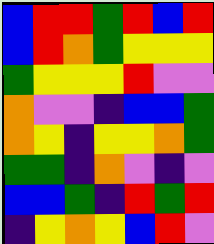[["blue", "red", "red", "green", "red", "blue", "red"], ["blue", "red", "orange", "green", "yellow", "yellow", "yellow"], ["green", "yellow", "yellow", "yellow", "red", "violet", "violet"], ["orange", "violet", "violet", "indigo", "blue", "blue", "green"], ["orange", "yellow", "indigo", "yellow", "yellow", "orange", "green"], ["green", "green", "indigo", "orange", "violet", "indigo", "violet"], ["blue", "blue", "green", "indigo", "red", "green", "red"], ["indigo", "yellow", "orange", "yellow", "blue", "red", "violet"]]